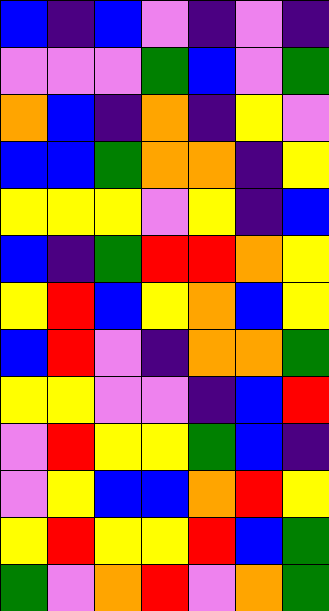[["blue", "indigo", "blue", "violet", "indigo", "violet", "indigo"], ["violet", "violet", "violet", "green", "blue", "violet", "green"], ["orange", "blue", "indigo", "orange", "indigo", "yellow", "violet"], ["blue", "blue", "green", "orange", "orange", "indigo", "yellow"], ["yellow", "yellow", "yellow", "violet", "yellow", "indigo", "blue"], ["blue", "indigo", "green", "red", "red", "orange", "yellow"], ["yellow", "red", "blue", "yellow", "orange", "blue", "yellow"], ["blue", "red", "violet", "indigo", "orange", "orange", "green"], ["yellow", "yellow", "violet", "violet", "indigo", "blue", "red"], ["violet", "red", "yellow", "yellow", "green", "blue", "indigo"], ["violet", "yellow", "blue", "blue", "orange", "red", "yellow"], ["yellow", "red", "yellow", "yellow", "red", "blue", "green"], ["green", "violet", "orange", "red", "violet", "orange", "green"]]